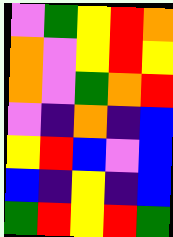[["violet", "green", "yellow", "red", "orange"], ["orange", "violet", "yellow", "red", "yellow"], ["orange", "violet", "green", "orange", "red"], ["violet", "indigo", "orange", "indigo", "blue"], ["yellow", "red", "blue", "violet", "blue"], ["blue", "indigo", "yellow", "indigo", "blue"], ["green", "red", "yellow", "red", "green"]]